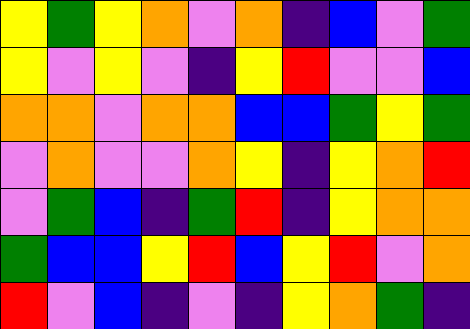[["yellow", "green", "yellow", "orange", "violet", "orange", "indigo", "blue", "violet", "green"], ["yellow", "violet", "yellow", "violet", "indigo", "yellow", "red", "violet", "violet", "blue"], ["orange", "orange", "violet", "orange", "orange", "blue", "blue", "green", "yellow", "green"], ["violet", "orange", "violet", "violet", "orange", "yellow", "indigo", "yellow", "orange", "red"], ["violet", "green", "blue", "indigo", "green", "red", "indigo", "yellow", "orange", "orange"], ["green", "blue", "blue", "yellow", "red", "blue", "yellow", "red", "violet", "orange"], ["red", "violet", "blue", "indigo", "violet", "indigo", "yellow", "orange", "green", "indigo"]]